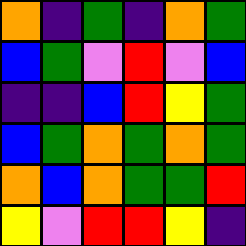[["orange", "indigo", "green", "indigo", "orange", "green"], ["blue", "green", "violet", "red", "violet", "blue"], ["indigo", "indigo", "blue", "red", "yellow", "green"], ["blue", "green", "orange", "green", "orange", "green"], ["orange", "blue", "orange", "green", "green", "red"], ["yellow", "violet", "red", "red", "yellow", "indigo"]]